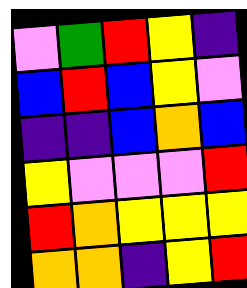[["violet", "green", "red", "yellow", "indigo"], ["blue", "red", "blue", "yellow", "violet"], ["indigo", "indigo", "blue", "orange", "blue"], ["yellow", "violet", "violet", "violet", "red"], ["red", "orange", "yellow", "yellow", "yellow"], ["orange", "orange", "indigo", "yellow", "red"]]